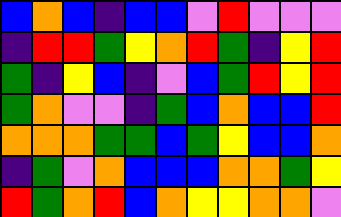[["blue", "orange", "blue", "indigo", "blue", "blue", "violet", "red", "violet", "violet", "violet"], ["indigo", "red", "red", "green", "yellow", "orange", "red", "green", "indigo", "yellow", "red"], ["green", "indigo", "yellow", "blue", "indigo", "violet", "blue", "green", "red", "yellow", "red"], ["green", "orange", "violet", "violet", "indigo", "green", "blue", "orange", "blue", "blue", "red"], ["orange", "orange", "orange", "green", "green", "blue", "green", "yellow", "blue", "blue", "orange"], ["indigo", "green", "violet", "orange", "blue", "blue", "blue", "orange", "orange", "green", "yellow"], ["red", "green", "orange", "red", "blue", "orange", "yellow", "yellow", "orange", "orange", "violet"]]